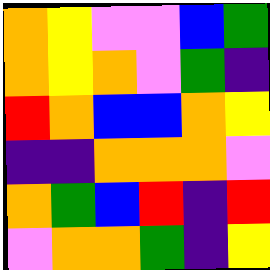[["orange", "yellow", "violet", "violet", "blue", "green"], ["orange", "yellow", "orange", "violet", "green", "indigo"], ["red", "orange", "blue", "blue", "orange", "yellow"], ["indigo", "indigo", "orange", "orange", "orange", "violet"], ["orange", "green", "blue", "red", "indigo", "red"], ["violet", "orange", "orange", "green", "indigo", "yellow"]]